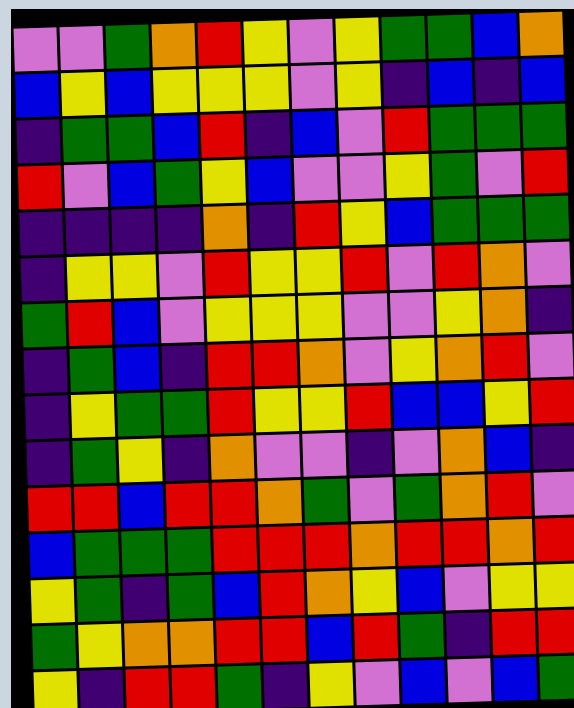[["violet", "violet", "green", "orange", "red", "yellow", "violet", "yellow", "green", "green", "blue", "orange"], ["blue", "yellow", "blue", "yellow", "yellow", "yellow", "violet", "yellow", "indigo", "blue", "indigo", "blue"], ["indigo", "green", "green", "blue", "red", "indigo", "blue", "violet", "red", "green", "green", "green"], ["red", "violet", "blue", "green", "yellow", "blue", "violet", "violet", "yellow", "green", "violet", "red"], ["indigo", "indigo", "indigo", "indigo", "orange", "indigo", "red", "yellow", "blue", "green", "green", "green"], ["indigo", "yellow", "yellow", "violet", "red", "yellow", "yellow", "red", "violet", "red", "orange", "violet"], ["green", "red", "blue", "violet", "yellow", "yellow", "yellow", "violet", "violet", "yellow", "orange", "indigo"], ["indigo", "green", "blue", "indigo", "red", "red", "orange", "violet", "yellow", "orange", "red", "violet"], ["indigo", "yellow", "green", "green", "red", "yellow", "yellow", "red", "blue", "blue", "yellow", "red"], ["indigo", "green", "yellow", "indigo", "orange", "violet", "violet", "indigo", "violet", "orange", "blue", "indigo"], ["red", "red", "blue", "red", "red", "orange", "green", "violet", "green", "orange", "red", "violet"], ["blue", "green", "green", "green", "red", "red", "red", "orange", "red", "red", "orange", "red"], ["yellow", "green", "indigo", "green", "blue", "red", "orange", "yellow", "blue", "violet", "yellow", "yellow"], ["green", "yellow", "orange", "orange", "red", "red", "blue", "red", "green", "indigo", "red", "red"], ["yellow", "indigo", "red", "red", "green", "indigo", "yellow", "violet", "blue", "violet", "blue", "green"]]